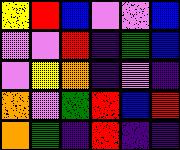[["yellow", "red", "blue", "violet", "violet", "blue"], ["violet", "violet", "red", "indigo", "green", "blue"], ["violet", "yellow", "orange", "indigo", "violet", "indigo"], ["orange", "violet", "green", "red", "blue", "red"], ["orange", "green", "indigo", "red", "indigo", "indigo"]]